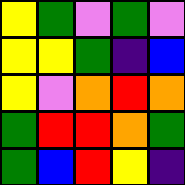[["yellow", "green", "violet", "green", "violet"], ["yellow", "yellow", "green", "indigo", "blue"], ["yellow", "violet", "orange", "red", "orange"], ["green", "red", "red", "orange", "green"], ["green", "blue", "red", "yellow", "indigo"]]